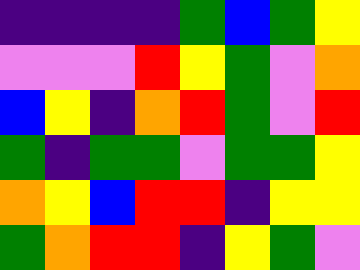[["indigo", "indigo", "indigo", "indigo", "green", "blue", "green", "yellow"], ["violet", "violet", "violet", "red", "yellow", "green", "violet", "orange"], ["blue", "yellow", "indigo", "orange", "red", "green", "violet", "red"], ["green", "indigo", "green", "green", "violet", "green", "green", "yellow"], ["orange", "yellow", "blue", "red", "red", "indigo", "yellow", "yellow"], ["green", "orange", "red", "red", "indigo", "yellow", "green", "violet"]]